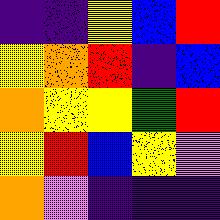[["indigo", "indigo", "yellow", "blue", "red"], ["yellow", "orange", "red", "indigo", "blue"], ["orange", "yellow", "yellow", "green", "red"], ["yellow", "red", "blue", "yellow", "violet"], ["orange", "violet", "indigo", "indigo", "indigo"]]